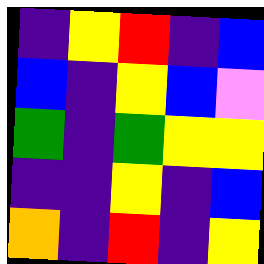[["indigo", "yellow", "red", "indigo", "blue"], ["blue", "indigo", "yellow", "blue", "violet"], ["green", "indigo", "green", "yellow", "yellow"], ["indigo", "indigo", "yellow", "indigo", "blue"], ["orange", "indigo", "red", "indigo", "yellow"]]